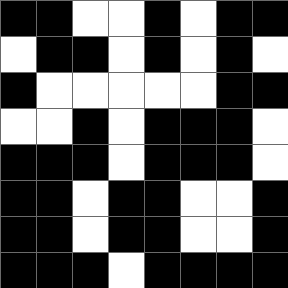[["black", "black", "white", "white", "black", "white", "black", "black"], ["white", "black", "black", "white", "black", "white", "black", "white"], ["black", "white", "white", "white", "white", "white", "black", "black"], ["white", "white", "black", "white", "black", "black", "black", "white"], ["black", "black", "black", "white", "black", "black", "black", "white"], ["black", "black", "white", "black", "black", "white", "white", "black"], ["black", "black", "white", "black", "black", "white", "white", "black"], ["black", "black", "black", "white", "black", "black", "black", "black"]]